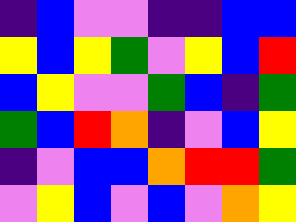[["indigo", "blue", "violet", "violet", "indigo", "indigo", "blue", "blue"], ["yellow", "blue", "yellow", "green", "violet", "yellow", "blue", "red"], ["blue", "yellow", "violet", "violet", "green", "blue", "indigo", "green"], ["green", "blue", "red", "orange", "indigo", "violet", "blue", "yellow"], ["indigo", "violet", "blue", "blue", "orange", "red", "red", "green"], ["violet", "yellow", "blue", "violet", "blue", "violet", "orange", "yellow"]]